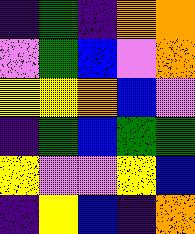[["indigo", "green", "indigo", "orange", "orange"], ["violet", "green", "blue", "violet", "orange"], ["yellow", "yellow", "orange", "blue", "violet"], ["indigo", "green", "blue", "green", "green"], ["yellow", "violet", "violet", "yellow", "blue"], ["indigo", "yellow", "blue", "indigo", "orange"]]